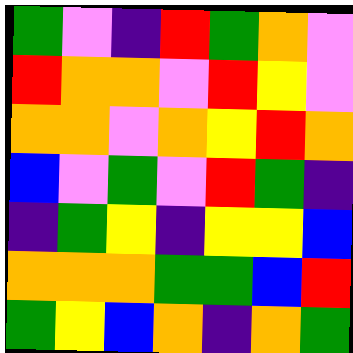[["green", "violet", "indigo", "red", "green", "orange", "violet"], ["red", "orange", "orange", "violet", "red", "yellow", "violet"], ["orange", "orange", "violet", "orange", "yellow", "red", "orange"], ["blue", "violet", "green", "violet", "red", "green", "indigo"], ["indigo", "green", "yellow", "indigo", "yellow", "yellow", "blue"], ["orange", "orange", "orange", "green", "green", "blue", "red"], ["green", "yellow", "blue", "orange", "indigo", "orange", "green"]]